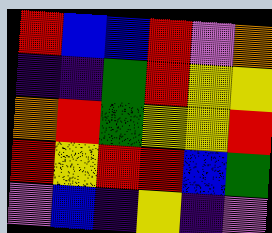[["red", "blue", "blue", "red", "violet", "orange"], ["indigo", "indigo", "green", "red", "yellow", "yellow"], ["orange", "red", "green", "yellow", "yellow", "red"], ["red", "yellow", "red", "red", "blue", "green"], ["violet", "blue", "indigo", "yellow", "indigo", "violet"]]